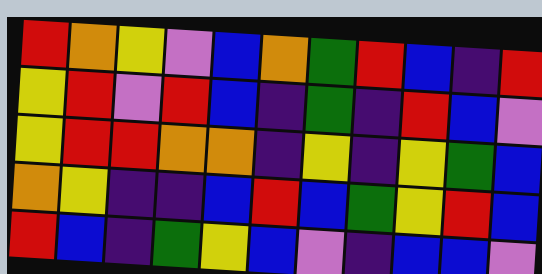[["red", "orange", "yellow", "violet", "blue", "orange", "green", "red", "blue", "indigo", "red"], ["yellow", "red", "violet", "red", "blue", "indigo", "green", "indigo", "red", "blue", "violet"], ["yellow", "red", "red", "orange", "orange", "indigo", "yellow", "indigo", "yellow", "green", "blue"], ["orange", "yellow", "indigo", "indigo", "blue", "red", "blue", "green", "yellow", "red", "blue"], ["red", "blue", "indigo", "green", "yellow", "blue", "violet", "indigo", "blue", "blue", "violet"]]